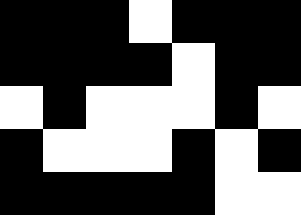[["black", "black", "black", "white", "black", "black", "black"], ["black", "black", "black", "black", "white", "black", "black"], ["white", "black", "white", "white", "white", "black", "white"], ["black", "white", "white", "white", "black", "white", "black"], ["black", "black", "black", "black", "black", "white", "white"]]